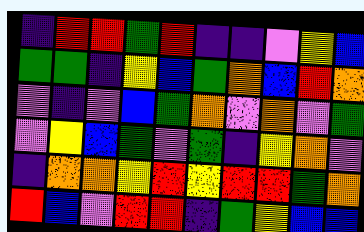[["indigo", "red", "red", "green", "red", "indigo", "indigo", "violet", "yellow", "blue"], ["green", "green", "indigo", "yellow", "blue", "green", "orange", "blue", "red", "orange"], ["violet", "indigo", "violet", "blue", "green", "orange", "violet", "orange", "violet", "green"], ["violet", "yellow", "blue", "green", "violet", "green", "indigo", "yellow", "orange", "violet"], ["indigo", "orange", "orange", "yellow", "red", "yellow", "red", "red", "green", "orange"], ["red", "blue", "violet", "red", "red", "indigo", "green", "yellow", "blue", "blue"]]